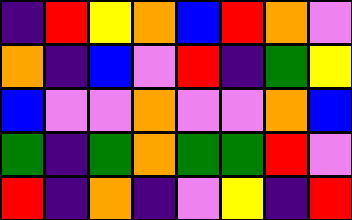[["indigo", "red", "yellow", "orange", "blue", "red", "orange", "violet"], ["orange", "indigo", "blue", "violet", "red", "indigo", "green", "yellow"], ["blue", "violet", "violet", "orange", "violet", "violet", "orange", "blue"], ["green", "indigo", "green", "orange", "green", "green", "red", "violet"], ["red", "indigo", "orange", "indigo", "violet", "yellow", "indigo", "red"]]